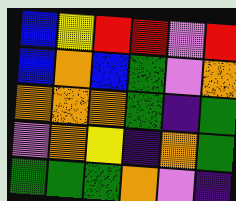[["blue", "yellow", "red", "red", "violet", "red"], ["blue", "orange", "blue", "green", "violet", "orange"], ["orange", "orange", "orange", "green", "indigo", "green"], ["violet", "orange", "yellow", "indigo", "orange", "green"], ["green", "green", "green", "orange", "violet", "indigo"]]